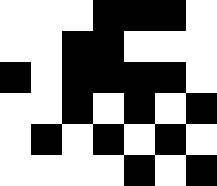[["white", "white", "white", "black", "black", "black", "white"], ["white", "white", "black", "black", "white", "white", "white"], ["black", "white", "black", "black", "black", "black", "white"], ["white", "white", "black", "white", "black", "white", "black"], ["white", "black", "white", "black", "white", "black", "white"], ["white", "white", "white", "white", "black", "white", "black"]]